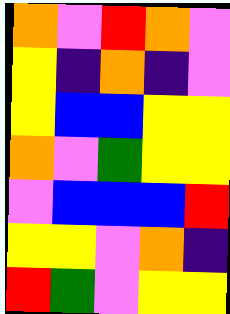[["orange", "violet", "red", "orange", "violet"], ["yellow", "indigo", "orange", "indigo", "violet"], ["yellow", "blue", "blue", "yellow", "yellow"], ["orange", "violet", "green", "yellow", "yellow"], ["violet", "blue", "blue", "blue", "red"], ["yellow", "yellow", "violet", "orange", "indigo"], ["red", "green", "violet", "yellow", "yellow"]]